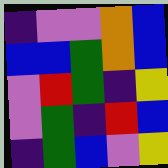[["indigo", "violet", "violet", "orange", "blue"], ["blue", "blue", "green", "orange", "blue"], ["violet", "red", "green", "indigo", "yellow"], ["violet", "green", "indigo", "red", "blue"], ["indigo", "green", "blue", "violet", "yellow"]]